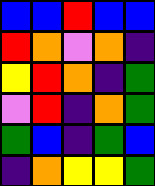[["blue", "blue", "red", "blue", "blue"], ["red", "orange", "violet", "orange", "indigo"], ["yellow", "red", "orange", "indigo", "green"], ["violet", "red", "indigo", "orange", "green"], ["green", "blue", "indigo", "green", "blue"], ["indigo", "orange", "yellow", "yellow", "green"]]